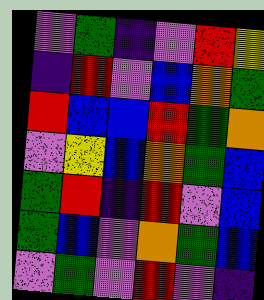[["violet", "green", "indigo", "violet", "red", "yellow"], ["indigo", "red", "violet", "blue", "orange", "green"], ["red", "blue", "blue", "red", "green", "orange"], ["violet", "yellow", "blue", "orange", "green", "blue"], ["green", "red", "indigo", "red", "violet", "blue"], ["green", "blue", "violet", "orange", "green", "blue"], ["violet", "green", "violet", "red", "violet", "indigo"]]